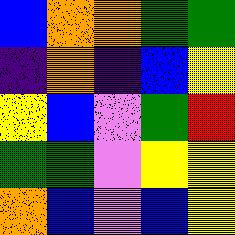[["blue", "orange", "orange", "green", "green"], ["indigo", "orange", "indigo", "blue", "yellow"], ["yellow", "blue", "violet", "green", "red"], ["green", "green", "violet", "yellow", "yellow"], ["orange", "blue", "violet", "blue", "yellow"]]